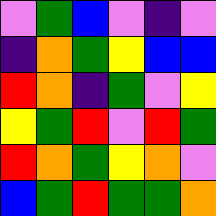[["violet", "green", "blue", "violet", "indigo", "violet"], ["indigo", "orange", "green", "yellow", "blue", "blue"], ["red", "orange", "indigo", "green", "violet", "yellow"], ["yellow", "green", "red", "violet", "red", "green"], ["red", "orange", "green", "yellow", "orange", "violet"], ["blue", "green", "red", "green", "green", "orange"]]